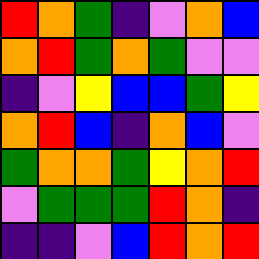[["red", "orange", "green", "indigo", "violet", "orange", "blue"], ["orange", "red", "green", "orange", "green", "violet", "violet"], ["indigo", "violet", "yellow", "blue", "blue", "green", "yellow"], ["orange", "red", "blue", "indigo", "orange", "blue", "violet"], ["green", "orange", "orange", "green", "yellow", "orange", "red"], ["violet", "green", "green", "green", "red", "orange", "indigo"], ["indigo", "indigo", "violet", "blue", "red", "orange", "red"]]